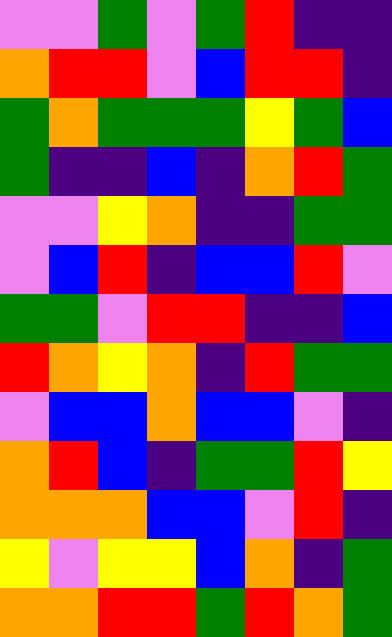[["violet", "violet", "green", "violet", "green", "red", "indigo", "indigo"], ["orange", "red", "red", "violet", "blue", "red", "red", "indigo"], ["green", "orange", "green", "green", "green", "yellow", "green", "blue"], ["green", "indigo", "indigo", "blue", "indigo", "orange", "red", "green"], ["violet", "violet", "yellow", "orange", "indigo", "indigo", "green", "green"], ["violet", "blue", "red", "indigo", "blue", "blue", "red", "violet"], ["green", "green", "violet", "red", "red", "indigo", "indigo", "blue"], ["red", "orange", "yellow", "orange", "indigo", "red", "green", "green"], ["violet", "blue", "blue", "orange", "blue", "blue", "violet", "indigo"], ["orange", "red", "blue", "indigo", "green", "green", "red", "yellow"], ["orange", "orange", "orange", "blue", "blue", "violet", "red", "indigo"], ["yellow", "violet", "yellow", "yellow", "blue", "orange", "indigo", "green"], ["orange", "orange", "red", "red", "green", "red", "orange", "green"]]